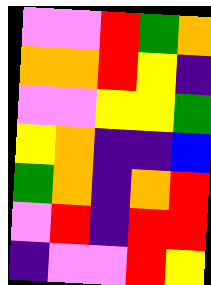[["violet", "violet", "red", "green", "orange"], ["orange", "orange", "red", "yellow", "indigo"], ["violet", "violet", "yellow", "yellow", "green"], ["yellow", "orange", "indigo", "indigo", "blue"], ["green", "orange", "indigo", "orange", "red"], ["violet", "red", "indigo", "red", "red"], ["indigo", "violet", "violet", "red", "yellow"]]